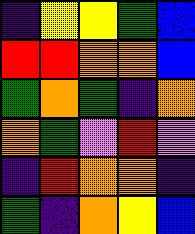[["indigo", "yellow", "yellow", "green", "blue"], ["red", "red", "orange", "orange", "blue"], ["green", "orange", "green", "indigo", "orange"], ["orange", "green", "violet", "red", "violet"], ["indigo", "red", "orange", "orange", "indigo"], ["green", "indigo", "orange", "yellow", "blue"]]